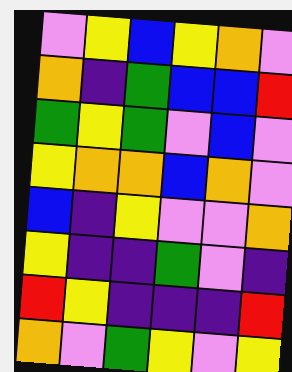[["violet", "yellow", "blue", "yellow", "orange", "violet"], ["orange", "indigo", "green", "blue", "blue", "red"], ["green", "yellow", "green", "violet", "blue", "violet"], ["yellow", "orange", "orange", "blue", "orange", "violet"], ["blue", "indigo", "yellow", "violet", "violet", "orange"], ["yellow", "indigo", "indigo", "green", "violet", "indigo"], ["red", "yellow", "indigo", "indigo", "indigo", "red"], ["orange", "violet", "green", "yellow", "violet", "yellow"]]